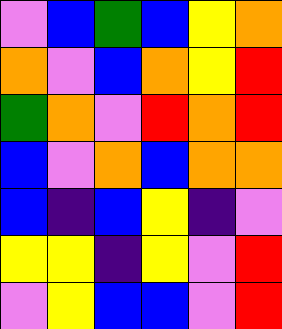[["violet", "blue", "green", "blue", "yellow", "orange"], ["orange", "violet", "blue", "orange", "yellow", "red"], ["green", "orange", "violet", "red", "orange", "red"], ["blue", "violet", "orange", "blue", "orange", "orange"], ["blue", "indigo", "blue", "yellow", "indigo", "violet"], ["yellow", "yellow", "indigo", "yellow", "violet", "red"], ["violet", "yellow", "blue", "blue", "violet", "red"]]